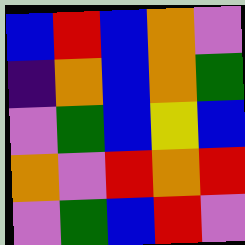[["blue", "red", "blue", "orange", "violet"], ["indigo", "orange", "blue", "orange", "green"], ["violet", "green", "blue", "yellow", "blue"], ["orange", "violet", "red", "orange", "red"], ["violet", "green", "blue", "red", "violet"]]